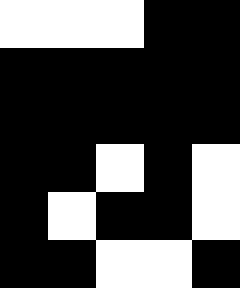[["white", "white", "white", "black", "black"], ["black", "black", "black", "black", "black"], ["black", "black", "black", "black", "black"], ["black", "black", "white", "black", "white"], ["black", "white", "black", "black", "white"], ["black", "black", "white", "white", "black"]]